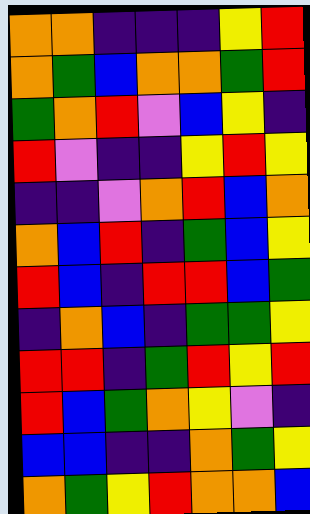[["orange", "orange", "indigo", "indigo", "indigo", "yellow", "red"], ["orange", "green", "blue", "orange", "orange", "green", "red"], ["green", "orange", "red", "violet", "blue", "yellow", "indigo"], ["red", "violet", "indigo", "indigo", "yellow", "red", "yellow"], ["indigo", "indigo", "violet", "orange", "red", "blue", "orange"], ["orange", "blue", "red", "indigo", "green", "blue", "yellow"], ["red", "blue", "indigo", "red", "red", "blue", "green"], ["indigo", "orange", "blue", "indigo", "green", "green", "yellow"], ["red", "red", "indigo", "green", "red", "yellow", "red"], ["red", "blue", "green", "orange", "yellow", "violet", "indigo"], ["blue", "blue", "indigo", "indigo", "orange", "green", "yellow"], ["orange", "green", "yellow", "red", "orange", "orange", "blue"]]